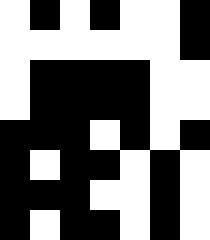[["white", "black", "white", "black", "white", "white", "black"], ["white", "white", "white", "white", "white", "white", "black"], ["white", "black", "black", "black", "black", "white", "white"], ["white", "black", "black", "black", "black", "white", "white"], ["black", "black", "black", "white", "black", "white", "black"], ["black", "white", "black", "black", "white", "black", "white"], ["black", "black", "black", "white", "white", "black", "white"], ["black", "white", "black", "black", "white", "black", "white"]]